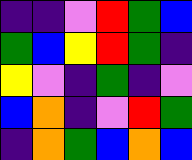[["indigo", "indigo", "violet", "red", "green", "blue"], ["green", "blue", "yellow", "red", "green", "indigo"], ["yellow", "violet", "indigo", "green", "indigo", "violet"], ["blue", "orange", "indigo", "violet", "red", "green"], ["indigo", "orange", "green", "blue", "orange", "blue"]]